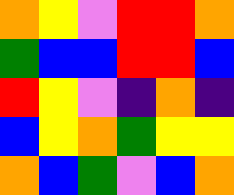[["orange", "yellow", "violet", "red", "red", "orange"], ["green", "blue", "blue", "red", "red", "blue"], ["red", "yellow", "violet", "indigo", "orange", "indigo"], ["blue", "yellow", "orange", "green", "yellow", "yellow"], ["orange", "blue", "green", "violet", "blue", "orange"]]